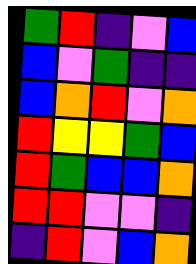[["green", "red", "indigo", "violet", "blue"], ["blue", "violet", "green", "indigo", "indigo"], ["blue", "orange", "red", "violet", "orange"], ["red", "yellow", "yellow", "green", "blue"], ["red", "green", "blue", "blue", "orange"], ["red", "red", "violet", "violet", "indigo"], ["indigo", "red", "violet", "blue", "orange"]]